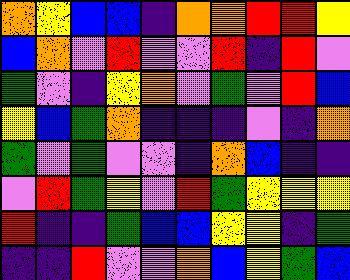[["orange", "yellow", "blue", "blue", "indigo", "orange", "orange", "red", "red", "yellow"], ["blue", "orange", "violet", "red", "violet", "violet", "red", "indigo", "red", "violet"], ["green", "violet", "indigo", "yellow", "orange", "violet", "green", "violet", "red", "blue"], ["yellow", "blue", "green", "orange", "indigo", "indigo", "indigo", "violet", "indigo", "orange"], ["green", "violet", "green", "violet", "violet", "indigo", "orange", "blue", "indigo", "indigo"], ["violet", "red", "green", "yellow", "violet", "red", "green", "yellow", "yellow", "yellow"], ["red", "indigo", "indigo", "green", "blue", "blue", "yellow", "yellow", "indigo", "green"], ["indigo", "indigo", "red", "violet", "violet", "orange", "blue", "yellow", "green", "blue"]]